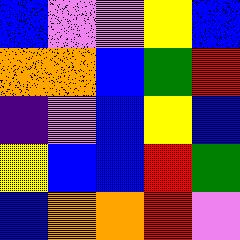[["blue", "violet", "violet", "yellow", "blue"], ["orange", "orange", "blue", "green", "red"], ["indigo", "violet", "blue", "yellow", "blue"], ["yellow", "blue", "blue", "red", "green"], ["blue", "orange", "orange", "red", "violet"]]